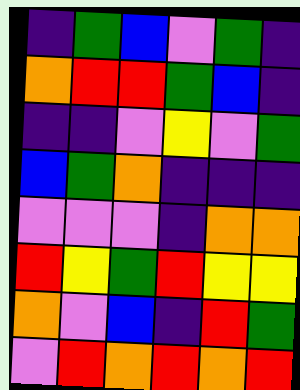[["indigo", "green", "blue", "violet", "green", "indigo"], ["orange", "red", "red", "green", "blue", "indigo"], ["indigo", "indigo", "violet", "yellow", "violet", "green"], ["blue", "green", "orange", "indigo", "indigo", "indigo"], ["violet", "violet", "violet", "indigo", "orange", "orange"], ["red", "yellow", "green", "red", "yellow", "yellow"], ["orange", "violet", "blue", "indigo", "red", "green"], ["violet", "red", "orange", "red", "orange", "red"]]